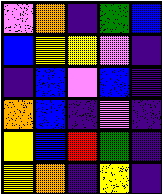[["violet", "orange", "indigo", "green", "blue"], ["blue", "yellow", "yellow", "violet", "indigo"], ["indigo", "blue", "violet", "blue", "indigo"], ["orange", "blue", "indigo", "violet", "indigo"], ["yellow", "blue", "red", "green", "indigo"], ["yellow", "orange", "indigo", "yellow", "indigo"]]